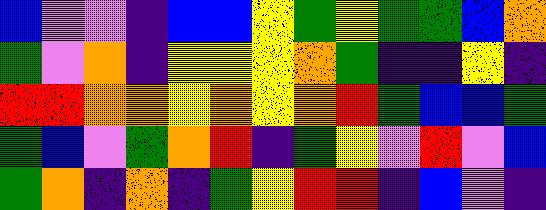[["blue", "violet", "violet", "indigo", "blue", "blue", "yellow", "green", "yellow", "green", "green", "blue", "orange"], ["green", "violet", "orange", "indigo", "yellow", "yellow", "yellow", "orange", "green", "indigo", "indigo", "yellow", "indigo"], ["red", "red", "orange", "orange", "yellow", "orange", "yellow", "orange", "red", "green", "blue", "blue", "green"], ["green", "blue", "violet", "green", "orange", "red", "indigo", "green", "yellow", "violet", "red", "violet", "blue"], ["green", "orange", "indigo", "orange", "indigo", "green", "yellow", "red", "red", "indigo", "blue", "violet", "indigo"]]